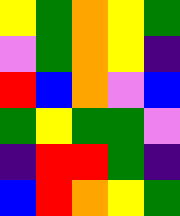[["yellow", "green", "orange", "yellow", "green"], ["violet", "green", "orange", "yellow", "indigo"], ["red", "blue", "orange", "violet", "blue"], ["green", "yellow", "green", "green", "violet"], ["indigo", "red", "red", "green", "indigo"], ["blue", "red", "orange", "yellow", "green"]]